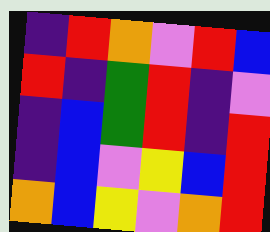[["indigo", "red", "orange", "violet", "red", "blue"], ["red", "indigo", "green", "red", "indigo", "violet"], ["indigo", "blue", "green", "red", "indigo", "red"], ["indigo", "blue", "violet", "yellow", "blue", "red"], ["orange", "blue", "yellow", "violet", "orange", "red"]]